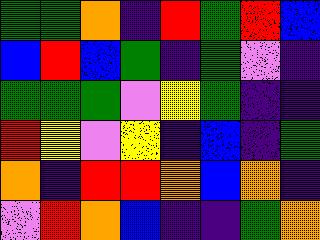[["green", "green", "orange", "indigo", "red", "green", "red", "blue"], ["blue", "red", "blue", "green", "indigo", "green", "violet", "indigo"], ["green", "green", "green", "violet", "yellow", "green", "indigo", "indigo"], ["red", "yellow", "violet", "yellow", "indigo", "blue", "indigo", "green"], ["orange", "indigo", "red", "red", "orange", "blue", "orange", "indigo"], ["violet", "red", "orange", "blue", "indigo", "indigo", "green", "orange"]]